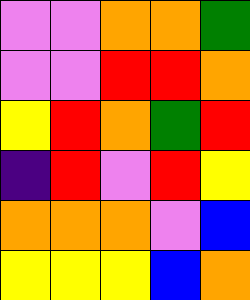[["violet", "violet", "orange", "orange", "green"], ["violet", "violet", "red", "red", "orange"], ["yellow", "red", "orange", "green", "red"], ["indigo", "red", "violet", "red", "yellow"], ["orange", "orange", "orange", "violet", "blue"], ["yellow", "yellow", "yellow", "blue", "orange"]]